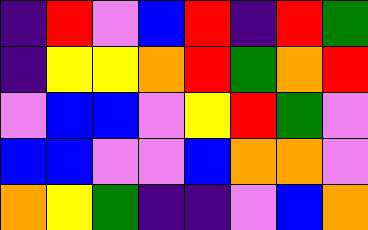[["indigo", "red", "violet", "blue", "red", "indigo", "red", "green"], ["indigo", "yellow", "yellow", "orange", "red", "green", "orange", "red"], ["violet", "blue", "blue", "violet", "yellow", "red", "green", "violet"], ["blue", "blue", "violet", "violet", "blue", "orange", "orange", "violet"], ["orange", "yellow", "green", "indigo", "indigo", "violet", "blue", "orange"]]